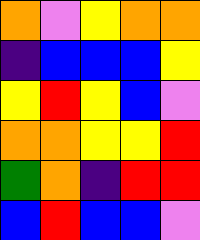[["orange", "violet", "yellow", "orange", "orange"], ["indigo", "blue", "blue", "blue", "yellow"], ["yellow", "red", "yellow", "blue", "violet"], ["orange", "orange", "yellow", "yellow", "red"], ["green", "orange", "indigo", "red", "red"], ["blue", "red", "blue", "blue", "violet"]]